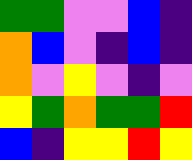[["green", "green", "violet", "violet", "blue", "indigo"], ["orange", "blue", "violet", "indigo", "blue", "indigo"], ["orange", "violet", "yellow", "violet", "indigo", "violet"], ["yellow", "green", "orange", "green", "green", "red"], ["blue", "indigo", "yellow", "yellow", "red", "yellow"]]